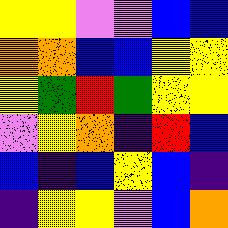[["yellow", "yellow", "violet", "violet", "blue", "blue"], ["orange", "orange", "blue", "blue", "yellow", "yellow"], ["yellow", "green", "red", "green", "yellow", "yellow"], ["violet", "yellow", "orange", "indigo", "red", "blue"], ["blue", "indigo", "blue", "yellow", "blue", "indigo"], ["indigo", "yellow", "yellow", "violet", "blue", "orange"]]